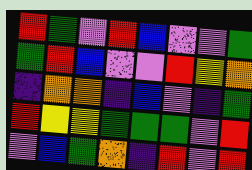[["red", "green", "violet", "red", "blue", "violet", "violet", "green"], ["green", "red", "blue", "violet", "violet", "red", "yellow", "orange"], ["indigo", "orange", "orange", "indigo", "blue", "violet", "indigo", "green"], ["red", "yellow", "yellow", "green", "green", "green", "violet", "red"], ["violet", "blue", "green", "orange", "indigo", "red", "violet", "red"]]